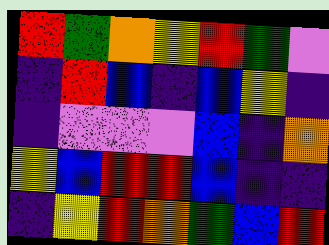[["red", "green", "orange", "yellow", "red", "green", "violet"], ["indigo", "red", "blue", "indigo", "blue", "yellow", "indigo"], ["indigo", "violet", "violet", "violet", "blue", "indigo", "orange"], ["yellow", "blue", "red", "red", "blue", "indigo", "indigo"], ["indigo", "yellow", "red", "orange", "green", "blue", "red"]]